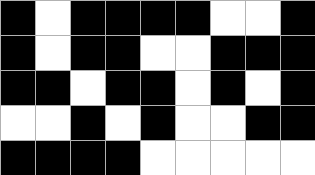[["black", "white", "black", "black", "black", "black", "white", "white", "black"], ["black", "white", "black", "black", "white", "white", "black", "black", "black"], ["black", "black", "white", "black", "black", "white", "black", "white", "black"], ["white", "white", "black", "white", "black", "white", "white", "black", "black"], ["black", "black", "black", "black", "white", "white", "white", "white", "white"]]